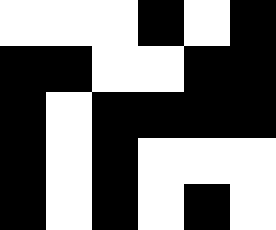[["white", "white", "white", "black", "white", "black"], ["black", "black", "white", "white", "black", "black"], ["black", "white", "black", "black", "black", "black"], ["black", "white", "black", "white", "white", "white"], ["black", "white", "black", "white", "black", "white"]]